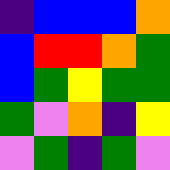[["indigo", "blue", "blue", "blue", "orange"], ["blue", "red", "red", "orange", "green"], ["blue", "green", "yellow", "green", "green"], ["green", "violet", "orange", "indigo", "yellow"], ["violet", "green", "indigo", "green", "violet"]]